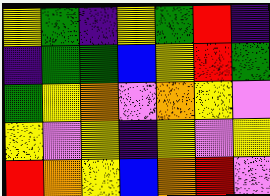[["yellow", "green", "indigo", "yellow", "green", "red", "indigo"], ["indigo", "green", "green", "blue", "yellow", "red", "green"], ["green", "yellow", "orange", "violet", "orange", "yellow", "violet"], ["yellow", "violet", "yellow", "indigo", "yellow", "violet", "yellow"], ["red", "orange", "yellow", "blue", "orange", "red", "violet"]]